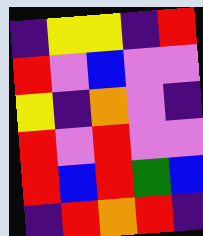[["indigo", "yellow", "yellow", "indigo", "red"], ["red", "violet", "blue", "violet", "violet"], ["yellow", "indigo", "orange", "violet", "indigo"], ["red", "violet", "red", "violet", "violet"], ["red", "blue", "red", "green", "blue"], ["indigo", "red", "orange", "red", "indigo"]]